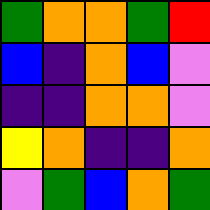[["green", "orange", "orange", "green", "red"], ["blue", "indigo", "orange", "blue", "violet"], ["indigo", "indigo", "orange", "orange", "violet"], ["yellow", "orange", "indigo", "indigo", "orange"], ["violet", "green", "blue", "orange", "green"]]